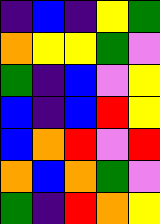[["indigo", "blue", "indigo", "yellow", "green"], ["orange", "yellow", "yellow", "green", "violet"], ["green", "indigo", "blue", "violet", "yellow"], ["blue", "indigo", "blue", "red", "yellow"], ["blue", "orange", "red", "violet", "red"], ["orange", "blue", "orange", "green", "violet"], ["green", "indigo", "red", "orange", "yellow"]]